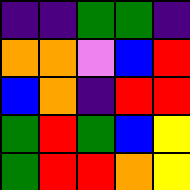[["indigo", "indigo", "green", "green", "indigo"], ["orange", "orange", "violet", "blue", "red"], ["blue", "orange", "indigo", "red", "red"], ["green", "red", "green", "blue", "yellow"], ["green", "red", "red", "orange", "yellow"]]